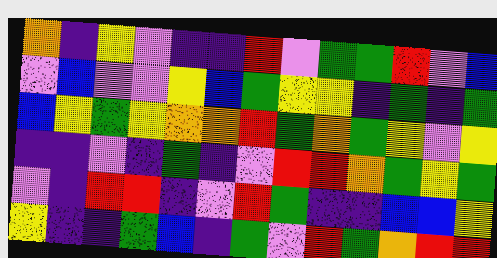[["orange", "indigo", "yellow", "violet", "indigo", "indigo", "red", "violet", "green", "green", "red", "violet", "blue"], ["violet", "blue", "violet", "violet", "yellow", "blue", "green", "yellow", "yellow", "indigo", "green", "indigo", "green"], ["blue", "yellow", "green", "yellow", "orange", "orange", "red", "green", "orange", "green", "yellow", "violet", "yellow"], ["indigo", "indigo", "violet", "indigo", "green", "indigo", "violet", "red", "red", "orange", "green", "yellow", "green"], ["violet", "indigo", "red", "red", "indigo", "violet", "red", "green", "indigo", "indigo", "blue", "blue", "yellow"], ["yellow", "indigo", "indigo", "green", "blue", "indigo", "green", "violet", "red", "green", "orange", "red", "red"]]